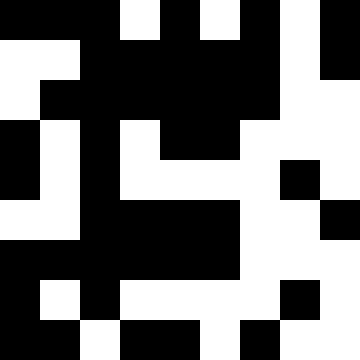[["black", "black", "black", "white", "black", "white", "black", "white", "black"], ["white", "white", "black", "black", "black", "black", "black", "white", "black"], ["white", "black", "black", "black", "black", "black", "black", "white", "white"], ["black", "white", "black", "white", "black", "black", "white", "white", "white"], ["black", "white", "black", "white", "white", "white", "white", "black", "white"], ["white", "white", "black", "black", "black", "black", "white", "white", "black"], ["black", "black", "black", "black", "black", "black", "white", "white", "white"], ["black", "white", "black", "white", "white", "white", "white", "black", "white"], ["black", "black", "white", "black", "black", "white", "black", "white", "white"]]